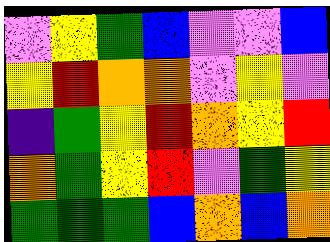[["violet", "yellow", "green", "blue", "violet", "violet", "blue"], ["yellow", "red", "orange", "orange", "violet", "yellow", "violet"], ["indigo", "green", "yellow", "red", "orange", "yellow", "red"], ["orange", "green", "yellow", "red", "violet", "green", "yellow"], ["green", "green", "green", "blue", "orange", "blue", "orange"]]